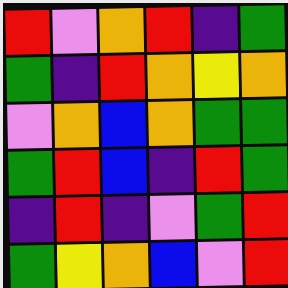[["red", "violet", "orange", "red", "indigo", "green"], ["green", "indigo", "red", "orange", "yellow", "orange"], ["violet", "orange", "blue", "orange", "green", "green"], ["green", "red", "blue", "indigo", "red", "green"], ["indigo", "red", "indigo", "violet", "green", "red"], ["green", "yellow", "orange", "blue", "violet", "red"]]